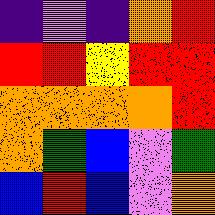[["indigo", "violet", "indigo", "orange", "red"], ["red", "red", "yellow", "red", "red"], ["orange", "orange", "orange", "orange", "red"], ["orange", "green", "blue", "violet", "green"], ["blue", "red", "blue", "violet", "orange"]]